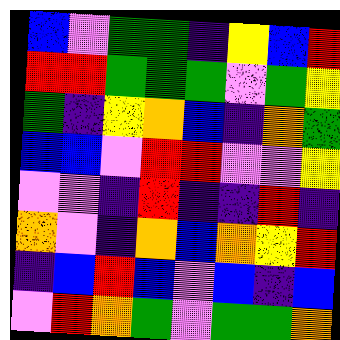[["blue", "violet", "green", "green", "indigo", "yellow", "blue", "red"], ["red", "red", "green", "green", "green", "violet", "green", "yellow"], ["green", "indigo", "yellow", "orange", "blue", "indigo", "orange", "green"], ["blue", "blue", "violet", "red", "red", "violet", "violet", "yellow"], ["violet", "violet", "indigo", "red", "indigo", "indigo", "red", "indigo"], ["orange", "violet", "indigo", "orange", "blue", "orange", "yellow", "red"], ["indigo", "blue", "red", "blue", "violet", "blue", "indigo", "blue"], ["violet", "red", "orange", "green", "violet", "green", "green", "orange"]]